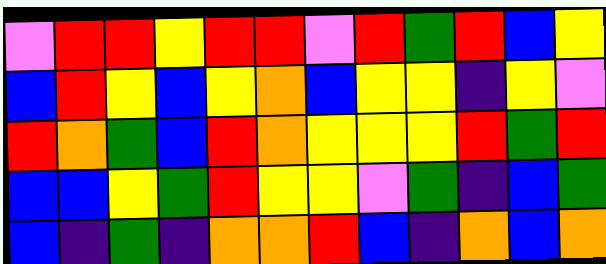[["violet", "red", "red", "yellow", "red", "red", "violet", "red", "green", "red", "blue", "yellow"], ["blue", "red", "yellow", "blue", "yellow", "orange", "blue", "yellow", "yellow", "indigo", "yellow", "violet"], ["red", "orange", "green", "blue", "red", "orange", "yellow", "yellow", "yellow", "red", "green", "red"], ["blue", "blue", "yellow", "green", "red", "yellow", "yellow", "violet", "green", "indigo", "blue", "green"], ["blue", "indigo", "green", "indigo", "orange", "orange", "red", "blue", "indigo", "orange", "blue", "orange"]]